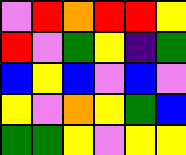[["violet", "red", "orange", "red", "red", "yellow"], ["red", "violet", "green", "yellow", "indigo", "green"], ["blue", "yellow", "blue", "violet", "blue", "violet"], ["yellow", "violet", "orange", "yellow", "green", "blue"], ["green", "green", "yellow", "violet", "yellow", "yellow"]]